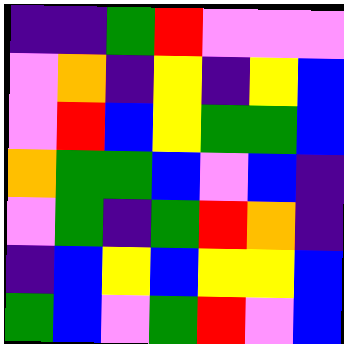[["indigo", "indigo", "green", "red", "violet", "violet", "violet"], ["violet", "orange", "indigo", "yellow", "indigo", "yellow", "blue"], ["violet", "red", "blue", "yellow", "green", "green", "blue"], ["orange", "green", "green", "blue", "violet", "blue", "indigo"], ["violet", "green", "indigo", "green", "red", "orange", "indigo"], ["indigo", "blue", "yellow", "blue", "yellow", "yellow", "blue"], ["green", "blue", "violet", "green", "red", "violet", "blue"]]